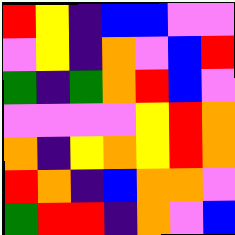[["red", "yellow", "indigo", "blue", "blue", "violet", "violet"], ["violet", "yellow", "indigo", "orange", "violet", "blue", "red"], ["green", "indigo", "green", "orange", "red", "blue", "violet"], ["violet", "violet", "violet", "violet", "yellow", "red", "orange"], ["orange", "indigo", "yellow", "orange", "yellow", "red", "orange"], ["red", "orange", "indigo", "blue", "orange", "orange", "violet"], ["green", "red", "red", "indigo", "orange", "violet", "blue"]]